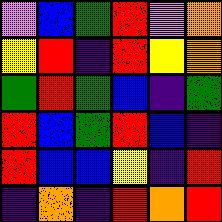[["violet", "blue", "green", "red", "violet", "orange"], ["yellow", "red", "indigo", "red", "yellow", "orange"], ["green", "red", "green", "blue", "indigo", "green"], ["red", "blue", "green", "red", "blue", "indigo"], ["red", "blue", "blue", "yellow", "indigo", "red"], ["indigo", "orange", "indigo", "red", "orange", "red"]]